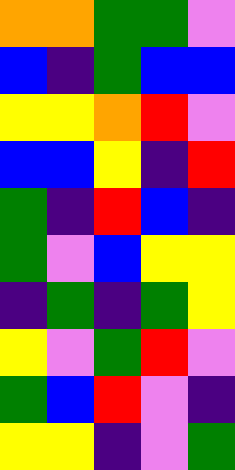[["orange", "orange", "green", "green", "violet"], ["blue", "indigo", "green", "blue", "blue"], ["yellow", "yellow", "orange", "red", "violet"], ["blue", "blue", "yellow", "indigo", "red"], ["green", "indigo", "red", "blue", "indigo"], ["green", "violet", "blue", "yellow", "yellow"], ["indigo", "green", "indigo", "green", "yellow"], ["yellow", "violet", "green", "red", "violet"], ["green", "blue", "red", "violet", "indigo"], ["yellow", "yellow", "indigo", "violet", "green"]]